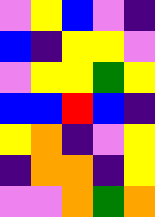[["violet", "yellow", "blue", "violet", "indigo"], ["blue", "indigo", "yellow", "yellow", "violet"], ["violet", "yellow", "yellow", "green", "yellow"], ["blue", "blue", "red", "blue", "indigo"], ["yellow", "orange", "indigo", "violet", "yellow"], ["indigo", "orange", "orange", "indigo", "yellow"], ["violet", "violet", "orange", "green", "orange"]]